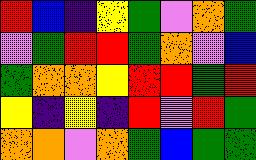[["red", "blue", "indigo", "yellow", "green", "violet", "orange", "green"], ["violet", "green", "red", "red", "green", "orange", "violet", "blue"], ["green", "orange", "orange", "yellow", "red", "red", "green", "red"], ["yellow", "indigo", "yellow", "indigo", "red", "violet", "red", "green"], ["orange", "orange", "violet", "orange", "green", "blue", "green", "green"]]